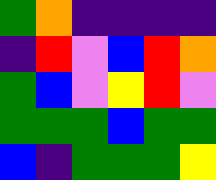[["green", "orange", "indigo", "indigo", "indigo", "indigo"], ["indigo", "red", "violet", "blue", "red", "orange"], ["green", "blue", "violet", "yellow", "red", "violet"], ["green", "green", "green", "blue", "green", "green"], ["blue", "indigo", "green", "green", "green", "yellow"]]